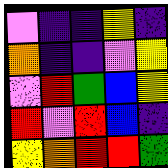[["violet", "indigo", "indigo", "yellow", "indigo"], ["orange", "indigo", "indigo", "violet", "yellow"], ["violet", "red", "green", "blue", "yellow"], ["red", "violet", "red", "blue", "indigo"], ["yellow", "orange", "red", "red", "green"]]